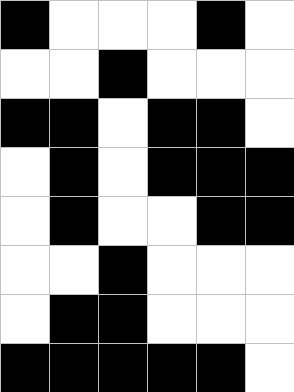[["black", "white", "white", "white", "black", "white"], ["white", "white", "black", "white", "white", "white"], ["black", "black", "white", "black", "black", "white"], ["white", "black", "white", "black", "black", "black"], ["white", "black", "white", "white", "black", "black"], ["white", "white", "black", "white", "white", "white"], ["white", "black", "black", "white", "white", "white"], ["black", "black", "black", "black", "black", "white"]]